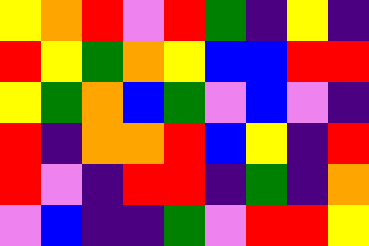[["yellow", "orange", "red", "violet", "red", "green", "indigo", "yellow", "indigo"], ["red", "yellow", "green", "orange", "yellow", "blue", "blue", "red", "red"], ["yellow", "green", "orange", "blue", "green", "violet", "blue", "violet", "indigo"], ["red", "indigo", "orange", "orange", "red", "blue", "yellow", "indigo", "red"], ["red", "violet", "indigo", "red", "red", "indigo", "green", "indigo", "orange"], ["violet", "blue", "indigo", "indigo", "green", "violet", "red", "red", "yellow"]]